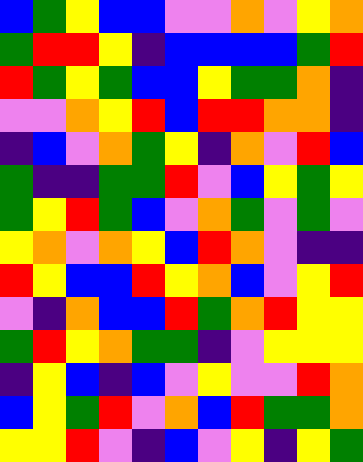[["blue", "green", "yellow", "blue", "blue", "violet", "violet", "orange", "violet", "yellow", "orange"], ["green", "red", "red", "yellow", "indigo", "blue", "blue", "blue", "blue", "green", "red"], ["red", "green", "yellow", "green", "blue", "blue", "yellow", "green", "green", "orange", "indigo"], ["violet", "violet", "orange", "yellow", "red", "blue", "red", "red", "orange", "orange", "indigo"], ["indigo", "blue", "violet", "orange", "green", "yellow", "indigo", "orange", "violet", "red", "blue"], ["green", "indigo", "indigo", "green", "green", "red", "violet", "blue", "yellow", "green", "yellow"], ["green", "yellow", "red", "green", "blue", "violet", "orange", "green", "violet", "green", "violet"], ["yellow", "orange", "violet", "orange", "yellow", "blue", "red", "orange", "violet", "indigo", "indigo"], ["red", "yellow", "blue", "blue", "red", "yellow", "orange", "blue", "violet", "yellow", "red"], ["violet", "indigo", "orange", "blue", "blue", "red", "green", "orange", "red", "yellow", "yellow"], ["green", "red", "yellow", "orange", "green", "green", "indigo", "violet", "yellow", "yellow", "yellow"], ["indigo", "yellow", "blue", "indigo", "blue", "violet", "yellow", "violet", "violet", "red", "orange"], ["blue", "yellow", "green", "red", "violet", "orange", "blue", "red", "green", "green", "orange"], ["yellow", "yellow", "red", "violet", "indigo", "blue", "violet", "yellow", "indigo", "yellow", "green"]]